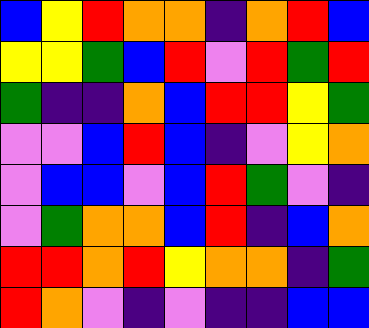[["blue", "yellow", "red", "orange", "orange", "indigo", "orange", "red", "blue"], ["yellow", "yellow", "green", "blue", "red", "violet", "red", "green", "red"], ["green", "indigo", "indigo", "orange", "blue", "red", "red", "yellow", "green"], ["violet", "violet", "blue", "red", "blue", "indigo", "violet", "yellow", "orange"], ["violet", "blue", "blue", "violet", "blue", "red", "green", "violet", "indigo"], ["violet", "green", "orange", "orange", "blue", "red", "indigo", "blue", "orange"], ["red", "red", "orange", "red", "yellow", "orange", "orange", "indigo", "green"], ["red", "orange", "violet", "indigo", "violet", "indigo", "indigo", "blue", "blue"]]